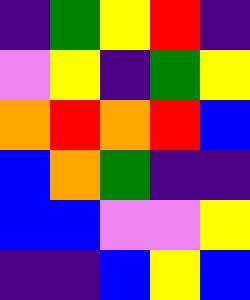[["indigo", "green", "yellow", "red", "indigo"], ["violet", "yellow", "indigo", "green", "yellow"], ["orange", "red", "orange", "red", "blue"], ["blue", "orange", "green", "indigo", "indigo"], ["blue", "blue", "violet", "violet", "yellow"], ["indigo", "indigo", "blue", "yellow", "blue"]]